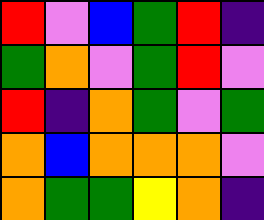[["red", "violet", "blue", "green", "red", "indigo"], ["green", "orange", "violet", "green", "red", "violet"], ["red", "indigo", "orange", "green", "violet", "green"], ["orange", "blue", "orange", "orange", "orange", "violet"], ["orange", "green", "green", "yellow", "orange", "indigo"]]